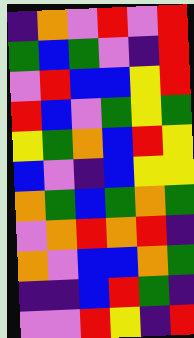[["indigo", "orange", "violet", "red", "violet", "red"], ["green", "blue", "green", "violet", "indigo", "red"], ["violet", "red", "blue", "blue", "yellow", "red"], ["red", "blue", "violet", "green", "yellow", "green"], ["yellow", "green", "orange", "blue", "red", "yellow"], ["blue", "violet", "indigo", "blue", "yellow", "yellow"], ["orange", "green", "blue", "green", "orange", "green"], ["violet", "orange", "red", "orange", "red", "indigo"], ["orange", "violet", "blue", "blue", "orange", "green"], ["indigo", "indigo", "blue", "red", "green", "indigo"], ["violet", "violet", "red", "yellow", "indigo", "red"]]